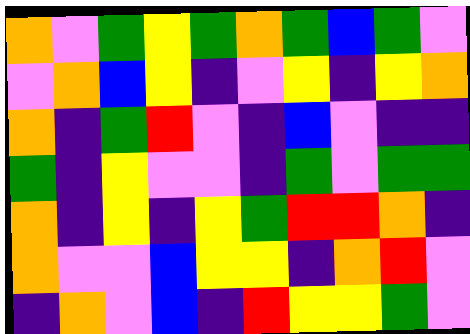[["orange", "violet", "green", "yellow", "green", "orange", "green", "blue", "green", "violet"], ["violet", "orange", "blue", "yellow", "indigo", "violet", "yellow", "indigo", "yellow", "orange"], ["orange", "indigo", "green", "red", "violet", "indigo", "blue", "violet", "indigo", "indigo"], ["green", "indigo", "yellow", "violet", "violet", "indigo", "green", "violet", "green", "green"], ["orange", "indigo", "yellow", "indigo", "yellow", "green", "red", "red", "orange", "indigo"], ["orange", "violet", "violet", "blue", "yellow", "yellow", "indigo", "orange", "red", "violet"], ["indigo", "orange", "violet", "blue", "indigo", "red", "yellow", "yellow", "green", "violet"]]